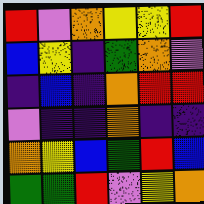[["red", "violet", "orange", "yellow", "yellow", "red"], ["blue", "yellow", "indigo", "green", "orange", "violet"], ["indigo", "blue", "indigo", "orange", "red", "red"], ["violet", "indigo", "indigo", "orange", "indigo", "indigo"], ["orange", "yellow", "blue", "green", "red", "blue"], ["green", "green", "red", "violet", "yellow", "orange"]]